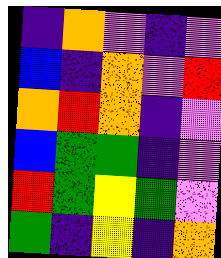[["indigo", "orange", "violet", "indigo", "violet"], ["blue", "indigo", "orange", "violet", "red"], ["orange", "red", "orange", "indigo", "violet"], ["blue", "green", "green", "indigo", "violet"], ["red", "green", "yellow", "green", "violet"], ["green", "indigo", "yellow", "indigo", "orange"]]